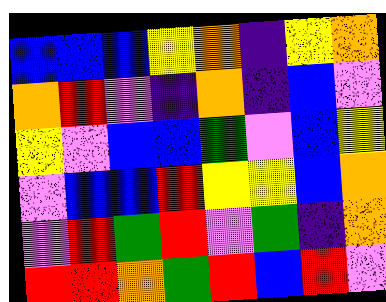[["blue", "blue", "blue", "yellow", "orange", "indigo", "yellow", "orange"], ["orange", "red", "violet", "indigo", "orange", "indigo", "blue", "violet"], ["yellow", "violet", "blue", "blue", "green", "violet", "blue", "yellow"], ["violet", "blue", "blue", "red", "yellow", "yellow", "blue", "orange"], ["violet", "red", "green", "red", "violet", "green", "indigo", "orange"], ["red", "red", "orange", "green", "red", "blue", "red", "violet"]]